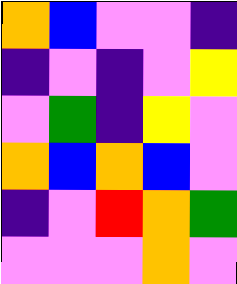[["orange", "blue", "violet", "violet", "indigo"], ["indigo", "violet", "indigo", "violet", "yellow"], ["violet", "green", "indigo", "yellow", "violet"], ["orange", "blue", "orange", "blue", "violet"], ["indigo", "violet", "red", "orange", "green"], ["violet", "violet", "violet", "orange", "violet"]]